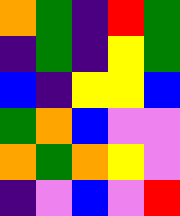[["orange", "green", "indigo", "red", "green"], ["indigo", "green", "indigo", "yellow", "green"], ["blue", "indigo", "yellow", "yellow", "blue"], ["green", "orange", "blue", "violet", "violet"], ["orange", "green", "orange", "yellow", "violet"], ["indigo", "violet", "blue", "violet", "red"]]